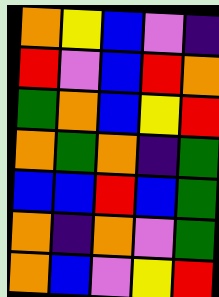[["orange", "yellow", "blue", "violet", "indigo"], ["red", "violet", "blue", "red", "orange"], ["green", "orange", "blue", "yellow", "red"], ["orange", "green", "orange", "indigo", "green"], ["blue", "blue", "red", "blue", "green"], ["orange", "indigo", "orange", "violet", "green"], ["orange", "blue", "violet", "yellow", "red"]]